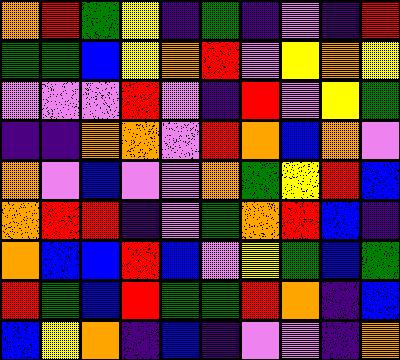[["orange", "red", "green", "yellow", "indigo", "green", "indigo", "violet", "indigo", "red"], ["green", "green", "blue", "yellow", "orange", "red", "violet", "yellow", "orange", "yellow"], ["violet", "violet", "violet", "red", "violet", "indigo", "red", "violet", "yellow", "green"], ["indigo", "indigo", "orange", "orange", "violet", "red", "orange", "blue", "orange", "violet"], ["orange", "violet", "blue", "violet", "violet", "orange", "green", "yellow", "red", "blue"], ["orange", "red", "red", "indigo", "violet", "green", "orange", "red", "blue", "indigo"], ["orange", "blue", "blue", "red", "blue", "violet", "yellow", "green", "blue", "green"], ["red", "green", "blue", "red", "green", "green", "red", "orange", "indigo", "blue"], ["blue", "yellow", "orange", "indigo", "blue", "indigo", "violet", "violet", "indigo", "orange"]]